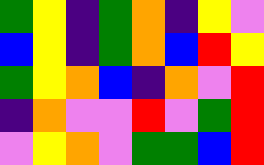[["green", "yellow", "indigo", "green", "orange", "indigo", "yellow", "violet"], ["blue", "yellow", "indigo", "green", "orange", "blue", "red", "yellow"], ["green", "yellow", "orange", "blue", "indigo", "orange", "violet", "red"], ["indigo", "orange", "violet", "violet", "red", "violet", "green", "red"], ["violet", "yellow", "orange", "violet", "green", "green", "blue", "red"]]